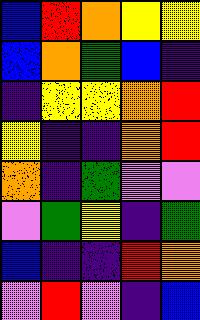[["blue", "red", "orange", "yellow", "yellow"], ["blue", "orange", "green", "blue", "indigo"], ["indigo", "yellow", "yellow", "orange", "red"], ["yellow", "indigo", "indigo", "orange", "red"], ["orange", "indigo", "green", "violet", "violet"], ["violet", "green", "yellow", "indigo", "green"], ["blue", "indigo", "indigo", "red", "orange"], ["violet", "red", "violet", "indigo", "blue"]]